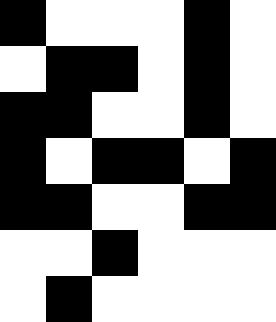[["black", "white", "white", "white", "black", "white"], ["white", "black", "black", "white", "black", "white"], ["black", "black", "white", "white", "black", "white"], ["black", "white", "black", "black", "white", "black"], ["black", "black", "white", "white", "black", "black"], ["white", "white", "black", "white", "white", "white"], ["white", "black", "white", "white", "white", "white"]]